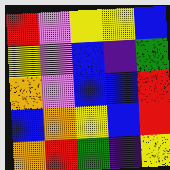[["red", "violet", "yellow", "yellow", "blue"], ["yellow", "violet", "blue", "indigo", "green"], ["orange", "violet", "blue", "blue", "red"], ["blue", "orange", "yellow", "blue", "red"], ["orange", "red", "green", "indigo", "yellow"]]